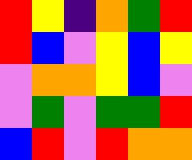[["red", "yellow", "indigo", "orange", "green", "red"], ["red", "blue", "violet", "yellow", "blue", "yellow"], ["violet", "orange", "orange", "yellow", "blue", "violet"], ["violet", "green", "violet", "green", "green", "red"], ["blue", "red", "violet", "red", "orange", "orange"]]